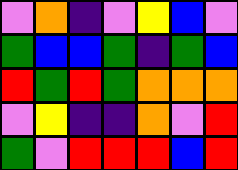[["violet", "orange", "indigo", "violet", "yellow", "blue", "violet"], ["green", "blue", "blue", "green", "indigo", "green", "blue"], ["red", "green", "red", "green", "orange", "orange", "orange"], ["violet", "yellow", "indigo", "indigo", "orange", "violet", "red"], ["green", "violet", "red", "red", "red", "blue", "red"]]